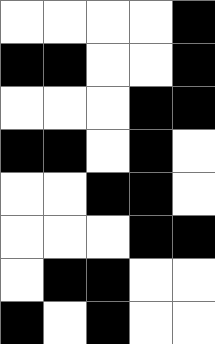[["white", "white", "white", "white", "black"], ["black", "black", "white", "white", "black"], ["white", "white", "white", "black", "black"], ["black", "black", "white", "black", "white"], ["white", "white", "black", "black", "white"], ["white", "white", "white", "black", "black"], ["white", "black", "black", "white", "white"], ["black", "white", "black", "white", "white"]]